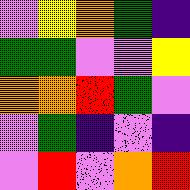[["violet", "yellow", "orange", "green", "indigo"], ["green", "green", "violet", "violet", "yellow"], ["orange", "orange", "red", "green", "violet"], ["violet", "green", "indigo", "violet", "indigo"], ["violet", "red", "violet", "orange", "red"]]